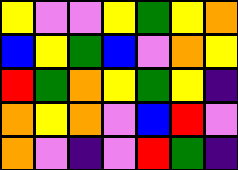[["yellow", "violet", "violet", "yellow", "green", "yellow", "orange"], ["blue", "yellow", "green", "blue", "violet", "orange", "yellow"], ["red", "green", "orange", "yellow", "green", "yellow", "indigo"], ["orange", "yellow", "orange", "violet", "blue", "red", "violet"], ["orange", "violet", "indigo", "violet", "red", "green", "indigo"]]